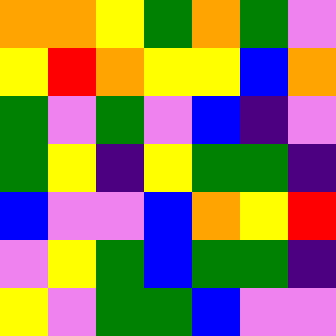[["orange", "orange", "yellow", "green", "orange", "green", "violet"], ["yellow", "red", "orange", "yellow", "yellow", "blue", "orange"], ["green", "violet", "green", "violet", "blue", "indigo", "violet"], ["green", "yellow", "indigo", "yellow", "green", "green", "indigo"], ["blue", "violet", "violet", "blue", "orange", "yellow", "red"], ["violet", "yellow", "green", "blue", "green", "green", "indigo"], ["yellow", "violet", "green", "green", "blue", "violet", "violet"]]